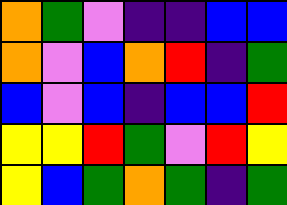[["orange", "green", "violet", "indigo", "indigo", "blue", "blue"], ["orange", "violet", "blue", "orange", "red", "indigo", "green"], ["blue", "violet", "blue", "indigo", "blue", "blue", "red"], ["yellow", "yellow", "red", "green", "violet", "red", "yellow"], ["yellow", "blue", "green", "orange", "green", "indigo", "green"]]